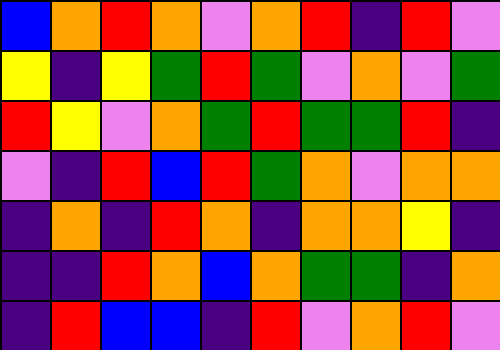[["blue", "orange", "red", "orange", "violet", "orange", "red", "indigo", "red", "violet"], ["yellow", "indigo", "yellow", "green", "red", "green", "violet", "orange", "violet", "green"], ["red", "yellow", "violet", "orange", "green", "red", "green", "green", "red", "indigo"], ["violet", "indigo", "red", "blue", "red", "green", "orange", "violet", "orange", "orange"], ["indigo", "orange", "indigo", "red", "orange", "indigo", "orange", "orange", "yellow", "indigo"], ["indigo", "indigo", "red", "orange", "blue", "orange", "green", "green", "indigo", "orange"], ["indigo", "red", "blue", "blue", "indigo", "red", "violet", "orange", "red", "violet"]]